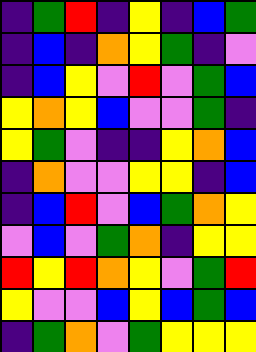[["indigo", "green", "red", "indigo", "yellow", "indigo", "blue", "green"], ["indigo", "blue", "indigo", "orange", "yellow", "green", "indigo", "violet"], ["indigo", "blue", "yellow", "violet", "red", "violet", "green", "blue"], ["yellow", "orange", "yellow", "blue", "violet", "violet", "green", "indigo"], ["yellow", "green", "violet", "indigo", "indigo", "yellow", "orange", "blue"], ["indigo", "orange", "violet", "violet", "yellow", "yellow", "indigo", "blue"], ["indigo", "blue", "red", "violet", "blue", "green", "orange", "yellow"], ["violet", "blue", "violet", "green", "orange", "indigo", "yellow", "yellow"], ["red", "yellow", "red", "orange", "yellow", "violet", "green", "red"], ["yellow", "violet", "violet", "blue", "yellow", "blue", "green", "blue"], ["indigo", "green", "orange", "violet", "green", "yellow", "yellow", "yellow"]]